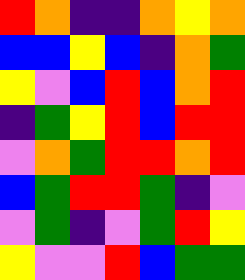[["red", "orange", "indigo", "indigo", "orange", "yellow", "orange"], ["blue", "blue", "yellow", "blue", "indigo", "orange", "green"], ["yellow", "violet", "blue", "red", "blue", "orange", "red"], ["indigo", "green", "yellow", "red", "blue", "red", "red"], ["violet", "orange", "green", "red", "red", "orange", "red"], ["blue", "green", "red", "red", "green", "indigo", "violet"], ["violet", "green", "indigo", "violet", "green", "red", "yellow"], ["yellow", "violet", "violet", "red", "blue", "green", "green"]]